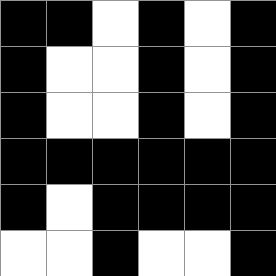[["black", "black", "white", "black", "white", "black"], ["black", "white", "white", "black", "white", "black"], ["black", "white", "white", "black", "white", "black"], ["black", "black", "black", "black", "black", "black"], ["black", "white", "black", "black", "black", "black"], ["white", "white", "black", "white", "white", "black"]]